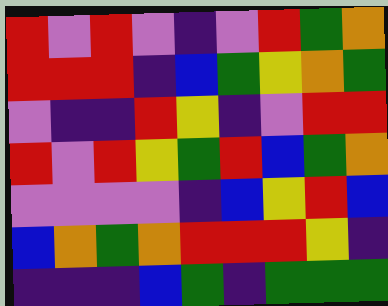[["red", "violet", "red", "violet", "indigo", "violet", "red", "green", "orange"], ["red", "red", "red", "indigo", "blue", "green", "yellow", "orange", "green"], ["violet", "indigo", "indigo", "red", "yellow", "indigo", "violet", "red", "red"], ["red", "violet", "red", "yellow", "green", "red", "blue", "green", "orange"], ["violet", "violet", "violet", "violet", "indigo", "blue", "yellow", "red", "blue"], ["blue", "orange", "green", "orange", "red", "red", "red", "yellow", "indigo"], ["indigo", "indigo", "indigo", "blue", "green", "indigo", "green", "green", "green"]]